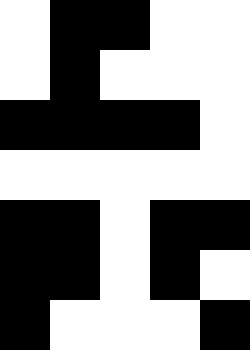[["white", "black", "black", "white", "white"], ["white", "black", "white", "white", "white"], ["black", "black", "black", "black", "white"], ["white", "white", "white", "white", "white"], ["black", "black", "white", "black", "black"], ["black", "black", "white", "black", "white"], ["black", "white", "white", "white", "black"]]